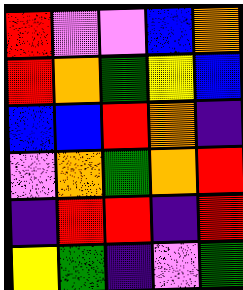[["red", "violet", "violet", "blue", "orange"], ["red", "orange", "green", "yellow", "blue"], ["blue", "blue", "red", "orange", "indigo"], ["violet", "orange", "green", "orange", "red"], ["indigo", "red", "red", "indigo", "red"], ["yellow", "green", "indigo", "violet", "green"]]